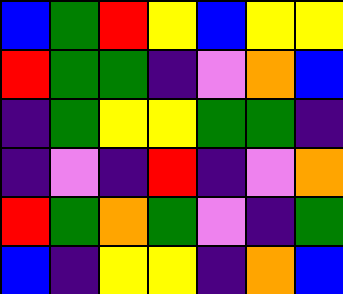[["blue", "green", "red", "yellow", "blue", "yellow", "yellow"], ["red", "green", "green", "indigo", "violet", "orange", "blue"], ["indigo", "green", "yellow", "yellow", "green", "green", "indigo"], ["indigo", "violet", "indigo", "red", "indigo", "violet", "orange"], ["red", "green", "orange", "green", "violet", "indigo", "green"], ["blue", "indigo", "yellow", "yellow", "indigo", "orange", "blue"]]